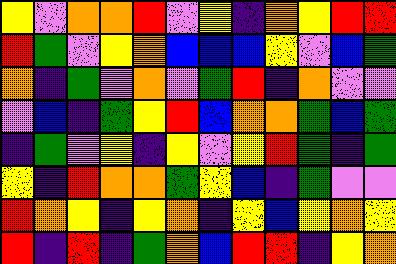[["yellow", "violet", "orange", "orange", "red", "violet", "yellow", "indigo", "orange", "yellow", "red", "red"], ["red", "green", "violet", "yellow", "orange", "blue", "blue", "blue", "yellow", "violet", "blue", "green"], ["orange", "indigo", "green", "violet", "orange", "violet", "green", "red", "indigo", "orange", "violet", "violet"], ["violet", "blue", "indigo", "green", "yellow", "red", "blue", "orange", "orange", "green", "blue", "green"], ["indigo", "green", "violet", "yellow", "indigo", "yellow", "violet", "yellow", "red", "green", "indigo", "green"], ["yellow", "indigo", "red", "orange", "orange", "green", "yellow", "blue", "indigo", "green", "violet", "violet"], ["red", "orange", "yellow", "indigo", "yellow", "orange", "indigo", "yellow", "blue", "yellow", "orange", "yellow"], ["red", "indigo", "red", "indigo", "green", "orange", "blue", "red", "red", "indigo", "yellow", "orange"]]